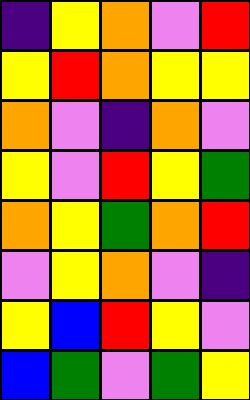[["indigo", "yellow", "orange", "violet", "red"], ["yellow", "red", "orange", "yellow", "yellow"], ["orange", "violet", "indigo", "orange", "violet"], ["yellow", "violet", "red", "yellow", "green"], ["orange", "yellow", "green", "orange", "red"], ["violet", "yellow", "orange", "violet", "indigo"], ["yellow", "blue", "red", "yellow", "violet"], ["blue", "green", "violet", "green", "yellow"]]